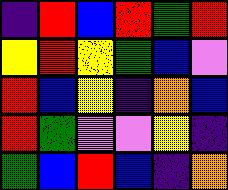[["indigo", "red", "blue", "red", "green", "red"], ["yellow", "red", "yellow", "green", "blue", "violet"], ["red", "blue", "yellow", "indigo", "orange", "blue"], ["red", "green", "violet", "violet", "yellow", "indigo"], ["green", "blue", "red", "blue", "indigo", "orange"]]